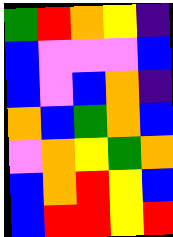[["green", "red", "orange", "yellow", "indigo"], ["blue", "violet", "violet", "violet", "blue"], ["blue", "violet", "blue", "orange", "indigo"], ["orange", "blue", "green", "orange", "blue"], ["violet", "orange", "yellow", "green", "orange"], ["blue", "orange", "red", "yellow", "blue"], ["blue", "red", "red", "yellow", "red"]]